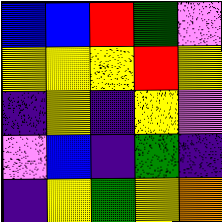[["blue", "blue", "red", "green", "violet"], ["yellow", "yellow", "yellow", "red", "yellow"], ["indigo", "yellow", "indigo", "yellow", "violet"], ["violet", "blue", "indigo", "green", "indigo"], ["indigo", "yellow", "green", "yellow", "orange"]]